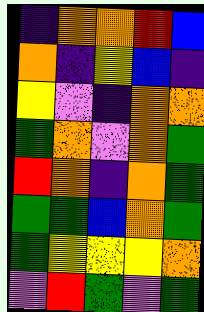[["indigo", "orange", "orange", "red", "blue"], ["orange", "indigo", "yellow", "blue", "indigo"], ["yellow", "violet", "indigo", "orange", "orange"], ["green", "orange", "violet", "orange", "green"], ["red", "orange", "indigo", "orange", "green"], ["green", "green", "blue", "orange", "green"], ["green", "yellow", "yellow", "yellow", "orange"], ["violet", "red", "green", "violet", "green"]]